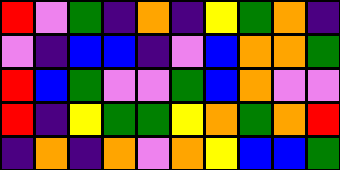[["red", "violet", "green", "indigo", "orange", "indigo", "yellow", "green", "orange", "indigo"], ["violet", "indigo", "blue", "blue", "indigo", "violet", "blue", "orange", "orange", "green"], ["red", "blue", "green", "violet", "violet", "green", "blue", "orange", "violet", "violet"], ["red", "indigo", "yellow", "green", "green", "yellow", "orange", "green", "orange", "red"], ["indigo", "orange", "indigo", "orange", "violet", "orange", "yellow", "blue", "blue", "green"]]